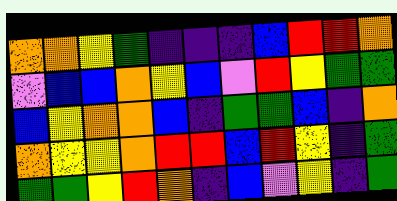[["orange", "orange", "yellow", "green", "indigo", "indigo", "indigo", "blue", "red", "red", "orange"], ["violet", "blue", "blue", "orange", "yellow", "blue", "violet", "red", "yellow", "green", "green"], ["blue", "yellow", "orange", "orange", "blue", "indigo", "green", "green", "blue", "indigo", "orange"], ["orange", "yellow", "yellow", "orange", "red", "red", "blue", "red", "yellow", "indigo", "green"], ["green", "green", "yellow", "red", "orange", "indigo", "blue", "violet", "yellow", "indigo", "green"]]